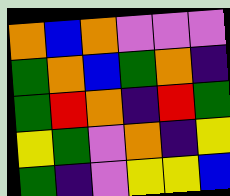[["orange", "blue", "orange", "violet", "violet", "violet"], ["green", "orange", "blue", "green", "orange", "indigo"], ["green", "red", "orange", "indigo", "red", "green"], ["yellow", "green", "violet", "orange", "indigo", "yellow"], ["green", "indigo", "violet", "yellow", "yellow", "blue"]]